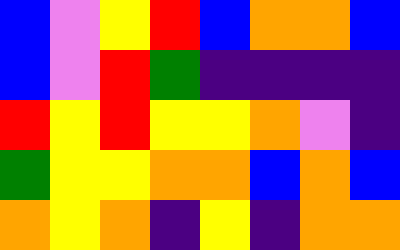[["blue", "violet", "yellow", "red", "blue", "orange", "orange", "blue"], ["blue", "violet", "red", "green", "indigo", "indigo", "indigo", "indigo"], ["red", "yellow", "red", "yellow", "yellow", "orange", "violet", "indigo"], ["green", "yellow", "yellow", "orange", "orange", "blue", "orange", "blue"], ["orange", "yellow", "orange", "indigo", "yellow", "indigo", "orange", "orange"]]